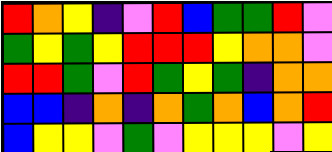[["red", "orange", "yellow", "indigo", "violet", "red", "blue", "green", "green", "red", "violet"], ["green", "yellow", "green", "yellow", "red", "red", "red", "yellow", "orange", "orange", "violet"], ["red", "red", "green", "violet", "red", "green", "yellow", "green", "indigo", "orange", "orange"], ["blue", "blue", "indigo", "orange", "indigo", "orange", "green", "orange", "blue", "orange", "red"], ["blue", "yellow", "yellow", "violet", "green", "violet", "yellow", "yellow", "yellow", "violet", "yellow"]]